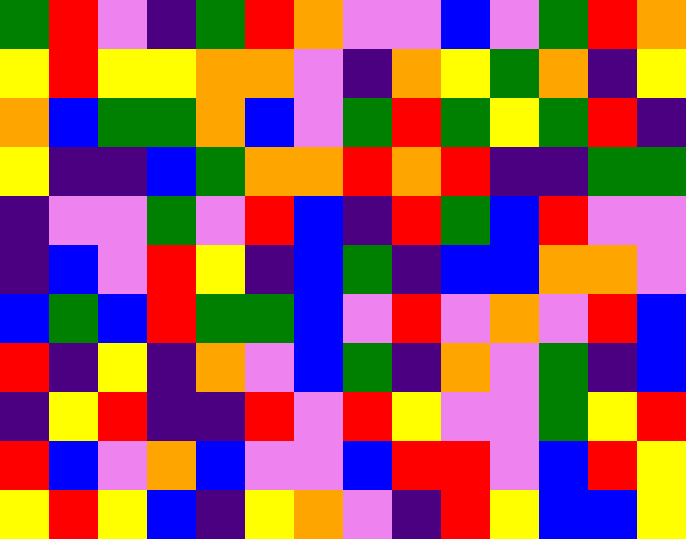[["green", "red", "violet", "indigo", "green", "red", "orange", "violet", "violet", "blue", "violet", "green", "red", "orange"], ["yellow", "red", "yellow", "yellow", "orange", "orange", "violet", "indigo", "orange", "yellow", "green", "orange", "indigo", "yellow"], ["orange", "blue", "green", "green", "orange", "blue", "violet", "green", "red", "green", "yellow", "green", "red", "indigo"], ["yellow", "indigo", "indigo", "blue", "green", "orange", "orange", "red", "orange", "red", "indigo", "indigo", "green", "green"], ["indigo", "violet", "violet", "green", "violet", "red", "blue", "indigo", "red", "green", "blue", "red", "violet", "violet"], ["indigo", "blue", "violet", "red", "yellow", "indigo", "blue", "green", "indigo", "blue", "blue", "orange", "orange", "violet"], ["blue", "green", "blue", "red", "green", "green", "blue", "violet", "red", "violet", "orange", "violet", "red", "blue"], ["red", "indigo", "yellow", "indigo", "orange", "violet", "blue", "green", "indigo", "orange", "violet", "green", "indigo", "blue"], ["indigo", "yellow", "red", "indigo", "indigo", "red", "violet", "red", "yellow", "violet", "violet", "green", "yellow", "red"], ["red", "blue", "violet", "orange", "blue", "violet", "violet", "blue", "red", "red", "violet", "blue", "red", "yellow"], ["yellow", "red", "yellow", "blue", "indigo", "yellow", "orange", "violet", "indigo", "red", "yellow", "blue", "blue", "yellow"]]